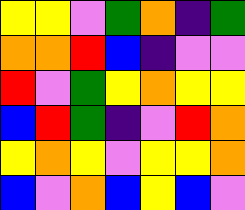[["yellow", "yellow", "violet", "green", "orange", "indigo", "green"], ["orange", "orange", "red", "blue", "indigo", "violet", "violet"], ["red", "violet", "green", "yellow", "orange", "yellow", "yellow"], ["blue", "red", "green", "indigo", "violet", "red", "orange"], ["yellow", "orange", "yellow", "violet", "yellow", "yellow", "orange"], ["blue", "violet", "orange", "blue", "yellow", "blue", "violet"]]